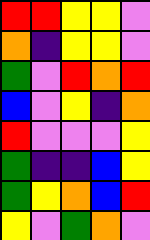[["red", "red", "yellow", "yellow", "violet"], ["orange", "indigo", "yellow", "yellow", "violet"], ["green", "violet", "red", "orange", "red"], ["blue", "violet", "yellow", "indigo", "orange"], ["red", "violet", "violet", "violet", "yellow"], ["green", "indigo", "indigo", "blue", "yellow"], ["green", "yellow", "orange", "blue", "red"], ["yellow", "violet", "green", "orange", "violet"]]